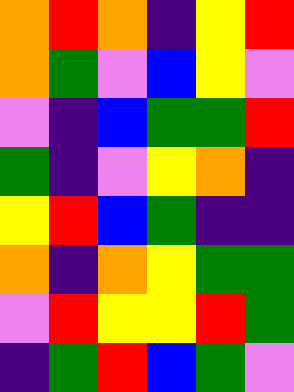[["orange", "red", "orange", "indigo", "yellow", "red"], ["orange", "green", "violet", "blue", "yellow", "violet"], ["violet", "indigo", "blue", "green", "green", "red"], ["green", "indigo", "violet", "yellow", "orange", "indigo"], ["yellow", "red", "blue", "green", "indigo", "indigo"], ["orange", "indigo", "orange", "yellow", "green", "green"], ["violet", "red", "yellow", "yellow", "red", "green"], ["indigo", "green", "red", "blue", "green", "violet"]]